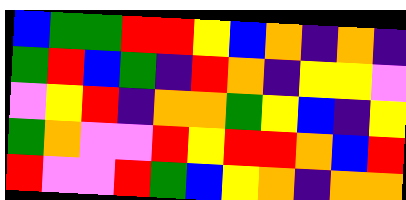[["blue", "green", "green", "red", "red", "yellow", "blue", "orange", "indigo", "orange", "indigo"], ["green", "red", "blue", "green", "indigo", "red", "orange", "indigo", "yellow", "yellow", "violet"], ["violet", "yellow", "red", "indigo", "orange", "orange", "green", "yellow", "blue", "indigo", "yellow"], ["green", "orange", "violet", "violet", "red", "yellow", "red", "red", "orange", "blue", "red"], ["red", "violet", "violet", "red", "green", "blue", "yellow", "orange", "indigo", "orange", "orange"]]